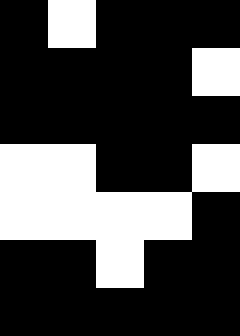[["black", "white", "black", "black", "black"], ["black", "black", "black", "black", "white"], ["black", "black", "black", "black", "black"], ["white", "white", "black", "black", "white"], ["white", "white", "white", "white", "black"], ["black", "black", "white", "black", "black"], ["black", "black", "black", "black", "black"]]